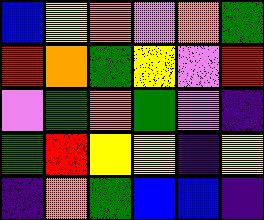[["blue", "yellow", "orange", "violet", "orange", "green"], ["red", "orange", "green", "yellow", "violet", "red"], ["violet", "green", "orange", "green", "violet", "indigo"], ["green", "red", "yellow", "yellow", "indigo", "yellow"], ["indigo", "orange", "green", "blue", "blue", "indigo"]]